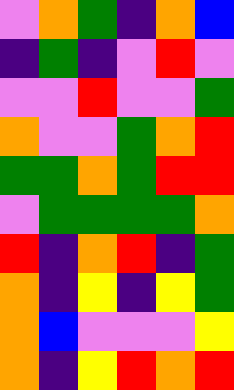[["violet", "orange", "green", "indigo", "orange", "blue"], ["indigo", "green", "indigo", "violet", "red", "violet"], ["violet", "violet", "red", "violet", "violet", "green"], ["orange", "violet", "violet", "green", "orange", "red"], ["green", "green", "orange", "green", "red", "red"], ["violet", "green", "green", "green", "green", "orange"], ["red", "indigo", "orange", "red", "indigo", "green"], ["orange", "indigo", "yellow", "indigo", "yellow", "green"], ["orange", "blue", "violet", "violet", "violet", "yellow"], ["orange", "indigo", "yellow", "red", "orange", "red"]]